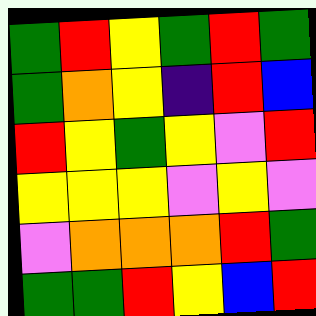[["green", "red", "yellow", "green", "red", "green"], ["green", "orange", "yellow", "indigo", "red", "blue"], ["red", "yellow", "green", "yellow", "violet", "red"], ["yellow", "yellow", "yellow", "violet", "yellow", "violet"], ["violet", "orange", "orange", "orange", "red", "green"], ["green", "green", "red", "yellow", "blue", "red"]]